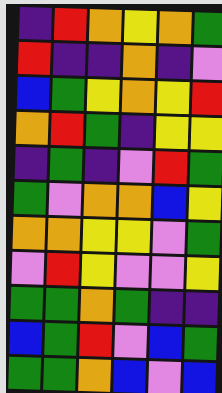[["indigo", "red", "orange", "yellow", "orange", "green"], ["red", "indigo", "indigo", "orange", "indigo", "violet"], ["blue", "green", "yellow", "orange", "yellow", "red"], ["orange", "red", "green", "indigo", "yellow", "yellow"], ["indigo", "green", "indigo", "violet", "red", "green"], ["green", "violet", "orange", "orange", "blue", "yellow"], ["orange", "orange", "yellow", "yellow", "violet", "green"], ["violet", "red", "yellow", "violet", "violet", "yellow"], ["green", "green", "orange", "green", "indigo", "indigo"], ["blue", "green", "red", "violet", "blue", "green"], ["green", "green", "orange", "blue", "violet", "blue"]]